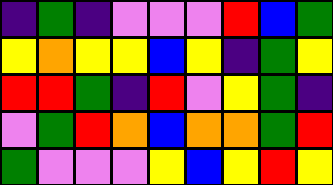[["indigo", "green", "indigo", "violet", "violet", "violet", "red", "blue", "green"], ["yellow", "orange", "yellow", "yellow", "blue", "yellow", "indigo", "green", "yellow"], ["red", "red", "green", "indigo", "red", "violet", "yellow", "green", "indigo"], ["violet", "green", "red", "orange", "blue", "orange", "orange", "green", "red"], ["green", "violet", "violet", "violet", "yellow", "blue", "yellow", "red", "yellow"]]